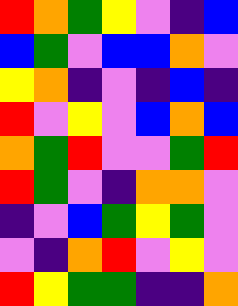[["red", "orange", "green", "yellow", "violet", "indigo", "blue"], ["blue", "green", "violet", "blue", "blue", "orange", "violet"], ["yellow", "orange", "indigo", "violet", "indigo", "blue", "indigo"], ["red", "violet", "yellow", "violet", "blue", "orange", "blue"], ["orange", "green", "red", "violet", "violet", "green", "red"], ["red", "green", "violet", "indigo", "orange", "orange", "violet"], ["indigo", "violet", "blue", "green", "yellow", "green", "violet"], ["violet", "indigo", "orange", "red", "violet", "yellow", "violet"], ["red", "yellow", "green", "green", "indigo", "indigo", "orange"]]